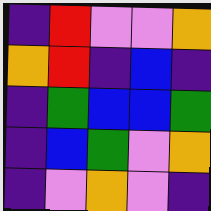[["indigo", "red", "violet", "violet", "orange"], ["orange", "red", "indigo", "blue", "indigo"], ["indigo", "green", "blue", "blue", "green"], ["indigo", "blue", "green", "violet", "orange"], ["indigo", "violet", "orange", "violet", "indigo"]]